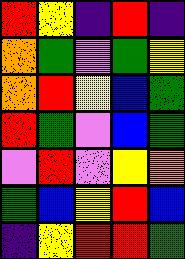[["red", "yellow", "indigo", "red", "indigo"], ["orange", "green", "violet", "green", "yellow"], ["orange", "red", "yellow", "blue", "green"], ["red", "green", "violet", "blue", "green"], ["violet", "red", "violet", "yellow", "orange"], ["green", "blue", "yellow", "red", "blue"], ["indigo", "yellow", "red", "red", "green"]]